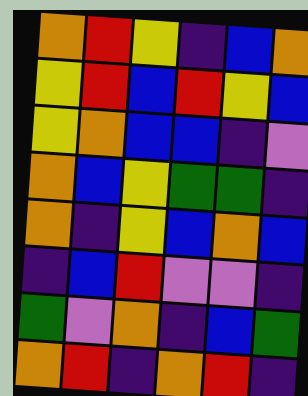[["orange", "red", "yellow", "indigo", "blue", "orange"], ["yellow", "red", "blue", "red", "yellow", "blue"], ["yellow", "orange", "blue", "blue", "indigo", "violet"], ["orange", "blue", "yellow", "green", "green", "indigo"], ["orange", "indigo", "yellow", "blue", "orange", "blue"], ["indigo", "blue", "red", "violet", "violet", "indigo"], ["green", "violet", "orange", "indigo", "blue", "green"], ["orange", "red", "indigo", "orange", "red", "indigo"]]